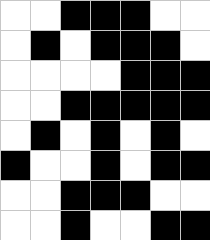[["white", "white", "black", "black", "black", "white", "white"], ["white", "black", "white", "black", "black", "black", "white"], ["white", "white", "white", "white", "black", "black", "black"], ["white", "white", "black", "black", "black", "black", "black"], ["white", "black", "white", "black", "white", "black", "white"], ["black", "white", "white", "black", "white", "black", "black"], ["white", "white", "black", "black", "black", "white", "white"], ["white", "white", "black", "white", "white", "black", "black"]]